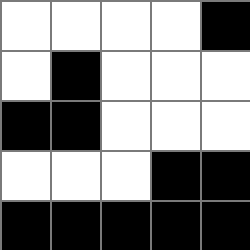[["white", "white", "white", "white", "black"], ["white", "black", "white", "white", "white"], ["black", "black", "white", "white", "white"], ["white", "white", "white", "black", "black"], ["black", "black", "black", "black", "black"]]